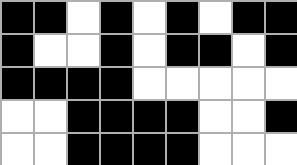[["black", "black", "white", "black", "white", "black", "white", "black", "black"], ["black", "white", "white", "black", "white", "black", "black", "white", "black"], ["black", "black", "black", "black", "white", "white", "white", "white", "white"], ["white", "white", "black", "black", "black", "black", "white", "white", "black"], ["white", "white", "black", "black", "black", "black", "white", "white", "white"]]